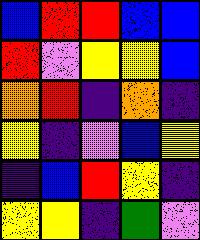[["blue", "red", "red", "blue", "blue"], ["red", "violet", "yellow", "yellow", "blue"], ["orange", "red", "indigo", "orange", "indigo"], ["yellow", "indigo", "violet", "blue", "yellow"], ["indigo", "blue", "red", "yellow", "indigo"], ["yellow", "yellow", "indigo", "green", "violet"]]